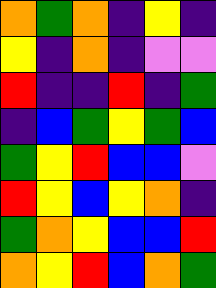[["orange", "green", "orange", "indigo", "yellow", "indigo"], ["yellow", "indigo", "orange", "indigo", "violet", "violet"], ["red", "indigo", "indigo", "red", "indigo", "green"], ["indigo", "blue", "green", "yellow", "green", "blue"], ["green", "yellow", "red", "blue", "blue", "violet"], ["red", "yellow", "blue", "yellow", "orange", "indigo"], ["green", "orange", "yellow", "blue", "blue", "red"], ["orange", "yellow", "red", "blue", "orange", "green"]]